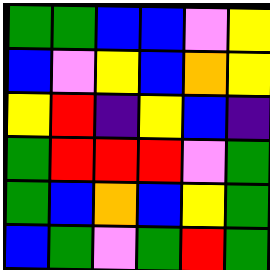[["green", "green", "blue", "blue", "violet", "yellow"], ["blue", "violet", "yellow", "blue", "orange", "yellow"], ["yellow", "red", "indigo", "yellow", "blue", "indigo"], ["green", "red", "red", "red", "violet", "green"], ["green", "blue", "orange", "blue", "yellow", "green"], ["blue", "green", "violet", "green", "red", "green"]]